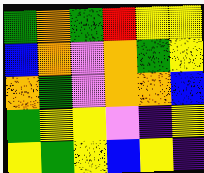[["green", "orange", "green", "red", "yellow", "yellow"], ["blue", "orange", "violet", "orange", "green", "yellow"], ["orange", "green", "violet", "orange", "orange", "blue"], ["green", "yellow", "yellow", "violet", "indigo", "yellow"], ["yellow", "green", "yellow", "blue", "yellow", "indigo"]]